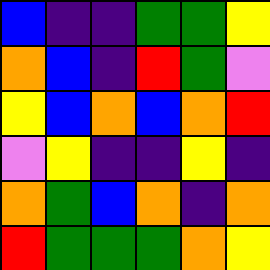[["blue", "indigo", "indigo", "green", "green", "yellow"], ["orange", "blue", "indigo", "red", "green", "violet"], ["yellow", "blue", "orange", "blue", "orange", "red"], ["violet", "yellow", "indigo", "indigo", "yellow", "indigo"], ["orange", "green", "blue", "orange", "indigo", "orange"], ["red", "green", "green", "green", "orange", "yellow"]]